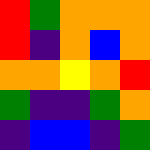[["red", "green", "orange", "orange", "orange"], ["red", "indigo", "orange", "blue", "orange"], ["orange", "orange", "yellow", "orange", "red"], ["green", "indigo", "indigo", "green", "orange"], ["indigo", "blue", "blue", "indigo", "green"]]